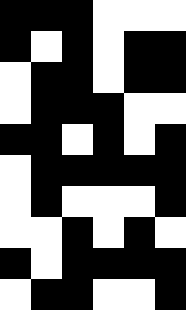[["black", "black", "black", "white", "white", "white"], ["black", "white", "black", "white", "black", "black"], ["white", "black", "black", "white", "black", "black"], ["white", "black", "black", "black", "white", "white"], ["black", "black", "white", "black", "white", "black"], ["white", "black", "black", "black", "black", "black"], ["white", "black", "white", "white", "white", "black"], ["white", "white", "black", "white", "black", "white"], ["black", "white", "black", "black", "black", "black"], ["white", "black", "black", "white", "white", "black"]]